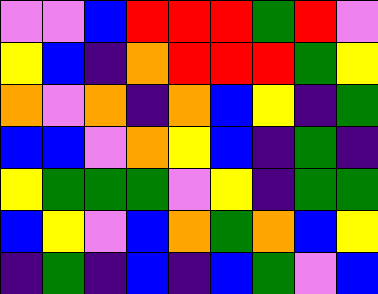[["violet", "violet", "blue", "red", "red", "red", "green", "red", "violet"], ["yellow", "blue", "indigo", "orange", "red", "red", "red", "green", "yellow"], ["orange", "violet", "orange", "indigo", "orange", "blue", "yellow", "indigo", "green"], ["blue", "blue", "violet", "orange", "yellow", "blue", "indigo", "green", "indigo"], ["yellow", "green", "green", "green", "violet", "yellow", "indigo", "green", "green"], ["blue", "yellow", "violet", "blue", "orange", "green", "orange", "blue", "yellow"], ["indigo", "green", "indigo", "blue", "indigo", "blue", "green", "violet", "blue"]]